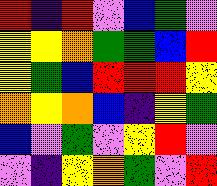[["red", "indigo", "red", "violet", "blue", "green", "violet"], ["yellow", "yellow", "orange", "green", "green", "blue", "red"], ["yellow", "green", "blue", "red", "red", "red", "yellow"], ["orange", "yellow", "orange", "blue", "indigo", "yellow", "green"], ["blue", "violet", "green", "violet", "yellow", "red", "violet"], ["violet", "indigo", "yellow", "orange", "green", "violet", "red"]]